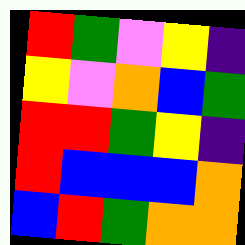[["red", "green", "violet", "yellow", "indigo"], ["yellow", "violet", "orange", "blue", "green"], ["red", "red", "green", "yellow", "indigo"], ["red", "blue", "blue", "blue", "orange"], ["blue", "red", "green", "orange", "orange"]]